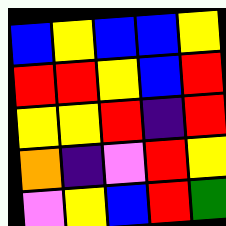[["blue", "yellow", "blue", "blue", "yellow"], ["red", "red", "yellow", "blue", "red"], ["yellow", "yellow", "red", "indigo", "red"], ["orange", "indigo", "violet", "red", "yellow"], ["violet", "yellow", "blue", "red", "green"]]